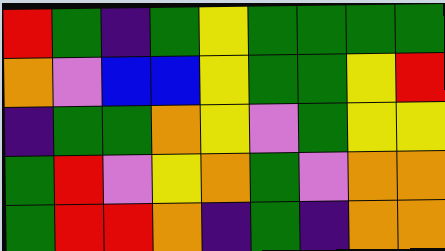[["red", "green", "indigo", "green", "yellow", "green", "green", "green", "green"], ["orange", "violet", "blue", "blue", "yellow", "green", "green", "yellow", "red"], ["indigo", "green", "green", "orange", "yellow", "violet", "green", "yellow", "yellow"], ["green", "red", "violet", "yellow", "orange", "green", "violet", "orange", "orange"], ["green", "red", "red", "orange", "indigo", "green", "indigo", "orange", "orange"]]